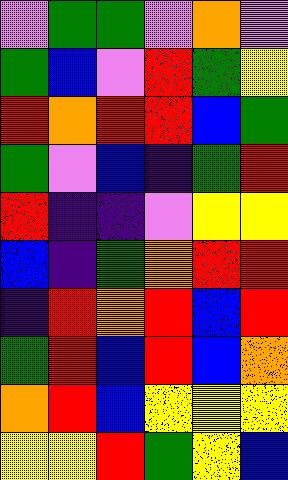[["violet", "green", "green", "violet", "orange", "violet"], ["green", "blue", "violet", "red", "green", "yellow"], ["red", "orange", "red", "red", "blue", "green"], ["green", "violet", "blue", "indigo", "green", "red"], ["red", "indigo", "indigo", "violet", "yellow", "yellow"], ["blue", "indigo", "green", "orange", "red", "red"], ["indigo", "red", "orange", "red", "blue", "red"], ["green", "red", "blue", "red", "blue", "orange"], ["orange", "red", "blue", "yellow", "yellow", "yellow"], ["yellow", "yellow", "red", "green", "yellow", "blue"]]